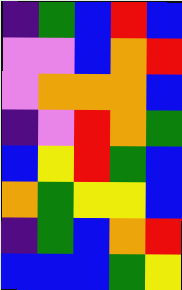[["indigo", "green", "blue", "red", "blue"], ["violet", "violet", "blue", "orange", "red"], ["violet", "orange", "orange", "orange", "blue"], ["indigo", "violet", "red", "orange", "green"], ["blue", "yellow", "red", "green", "blue"], ["orange", "green", "yellow", "yellow", "blue"], ["indigo", "green", "blue", "orange", "red"], ["blue", "blue", "blue", "green", "yellow"]]